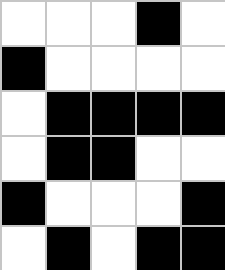[["white", "white", "white", "black", "white"], ["black", "white", "white", "white", "white"], ["white", "black", "black", "black", "black"], ["white", "black", "black", "white", "white"], ["black", "white", "white", "white", "black"], ["white", "black", "white", "black", "black"]]